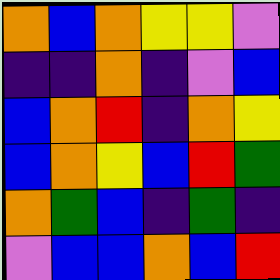[["orange", "blue", "orange", "yellow", "yellow", "violet"], ["indigo", "indigo", "orange", "indigo", "violet", "blue"], ["blue", "orange", "red", "indigo", "orange", "yellow"], ["blue", "orange", "yellow", "blue", "red", "green"], ["orange", "green", "blue", "indigo", "green", "indigo"], ["violet", "blue", "blue", "orange", "blue", "red"]]